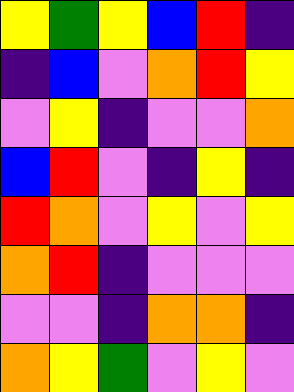[["yellow", "green", "yellow", "blue", "red", "indigo"], ["indigo", "blue", "violet", "orange", "red", "yellow"], ["violet", "yellow", "indigo", "violet", "violet", "orange"], ["blue", "red", "violet", "indigo", "yellow", "indigo"], ["red", "orange", "violet", "yellow", "violet", "yellow"], ["orange", "red", "indigo", "violet", "violet", "violet"], ["violet", "violet", "indigo", "orange", "orange", "indigo"], ["orange", "yellow", "green", "violet", "yellow", "violet"]]